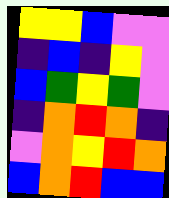[["yellow", "yellow", "blue", "violet", "violet"], ["indigo", "blue", "indigo", "yellow", "violet"], ["blue", "green", "yellow", "green", "violet"], ["indigo", "orange", "red", "orange", "indigo"], ["violet", "orange", "yellow", "red", "orange"], ["blue", "orange", "red", "blue", "blue"]]